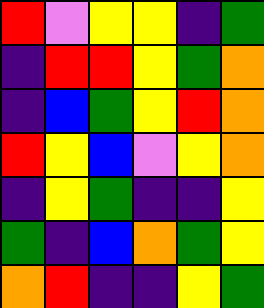[["red", "violet", "yellow", "yellow", "indigo", "green"], ["indigo", "red", "red", "yellow", "green", "orange"], ["indigo", "blue", "green", "yellow", "red", "orange"], ["red", "yellow", "blue", "violet", "yellow", "orange"], ["indigo", "yellow", "green", "indigo", "indigo", "yellow"], ["green", "indigo", "blue", "orange", "green", "yellow"], ["orange", "red", "indigo", "indigo", "yellow", "green"]]